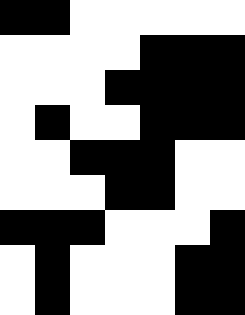[["black", "black", "white", "white", "white", "white", "white"], ["white", "white", "white", "white", "black", "black", "black"], ["white", "white", "white", "black", "black", "black", "black"], ["white", "black", "white", "white", "black", "black", "black"], ["white", "white", "black", "black", "black", "white", "white"], ["white", "white", "white", "black", "black", "white", "white"], ["black", "black", "black", "white", "white", "white", "black"], ["white", "black", "white", "white", "white", "black", "black"], ["white", "black", "white", "white", "white", "black", "black"]]